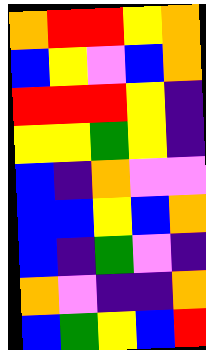[["orange", "red", "red", "yellow", "orange"], ["blue", "yellow", "violet", "blue", "orange"], ["red", "red", "red", "yellow", "indigo"], ["yellow", "yellow", "green", "yellow", "indigo"], ["blue", "indigo", "orange", "violet", "violet"], ["blue", "blue", "yellow", "blue", "orange"], ["blue", "indigo", "green", "violet", "indigo"], ["orange", "violet", "indigo", "indigo", "orange"], ["blue", "green", "yellow", "blue", "red"]]